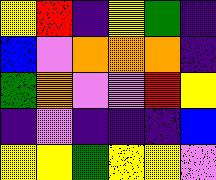[["yellow", "red", "indigo", "yellow", "green", "indigo"], ["blue", "violet", "orange", "orange", "orange", "indigo"], ["green", "orange", "violet", "violet", "red", "yellow"], ["indigo", "violet", "indigo", "indigo", "indigo", "blue"], ["yellow", "yellow", "green", "yellow", "yellow", "violet"]]